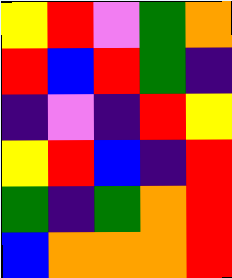[["yellow", "red", "violet", "green", "orange"], ["red", "blue", "red", "green", "indigo"], ["indigo", "violet", "indigo", "red", "yellow"], ["yellow", "red", "blue", "indigo", "red"], ["green", "indigo", "green", "orange", "red"], ["blue", "orange", "orange", "orange", "red"]]